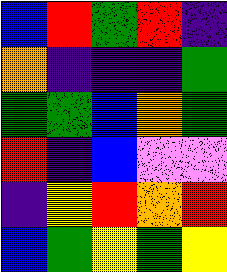[["blue", "red", "green", "red", "indigo"], ["orange", "indigo", "indigo", "indigo", "green"], ["green", "green", "blue", "orange", "green"], ["red", "indigo", "blue", "violet", "violet"], ["indigo", "yellow", "red", "orange", "red"], ["blue", "green", "yellow", "green", "yellow"]]